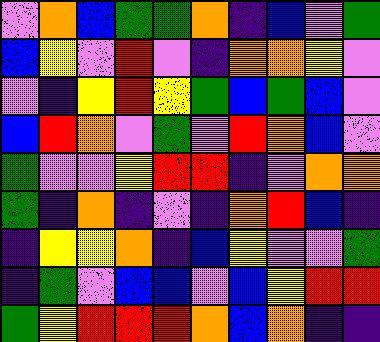[["violet", "orange", "blue", "green", "green", "orange", "indigo", "blue", "violet", "green"], ["blue", "yellow", "violet", "red", "violet", "indigo", "orange", "orange", "yellow", "violet"], ["violet", "indigo", "yellow", "red", "yellow", "green", "blue", "green", "blue", "violet"], ["blue", "red", "orange", "violet", "green", "violet", "red", "orange", "blue", "violet"], ["green", "violet", "violet", "yellow", "red", "red", "indigo", "violet", "orange", "orange"], ["green", "indigo", "orange", "indigo", "violet", "indigo", "orange", "red", "blue", "indigo"], ["indigo", "yellow", "yellow", "orange", "indigo", "blue", "yellow", "violet", "violet", "green"], ["indigo", "green", "violet", "blue", "blue", "violet", "blue", "yellow", "red", "red"], ["green", "yellow", "red", "red", "red", "orange", "blue", "orange", "indigo", "indigo"]]